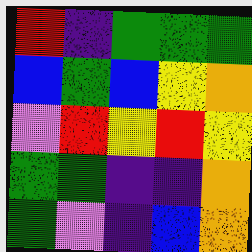[["red", "indigo", "green", "green", "green"], ["blue", "green", "blue", "yellow", "orange"], ["violet", "red", "yellow", "red", "yellow"], ["green", "green", "indigo", "indigo", "orange"], ["green", "violet", "indigo", "blue", "orange"]]